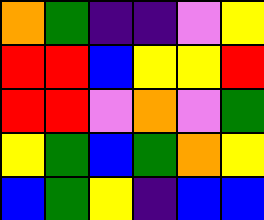[["orange", "green", "indigo", "indigo", "violet", "yellow"], ["red", "red", "blue", "yellow", "yellow", "red"], ["red", "red", "violet", "orange", "violet", "green"], ["yellow", "green", "blue", "green", "orange", "yellow"], ["blue", "green", "yellow", "indigo", "blue", "blue"]]